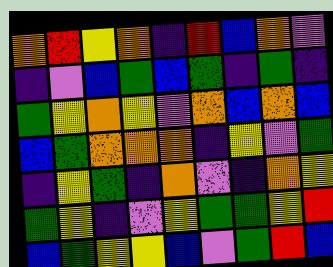[["orange", "red", "yellow", "orange", "indigo", "red", "blue", "orange", "violet"], ["indigo", "violet", "blue", "green", "blue", "green", "indigo", "green", "indigo"], ["green", "yellow", "orange", "yellow", "violet", "orange", "blue", "orange", "blue"], ["blue", "green", "orange", "orange", "orange", "indigo", "yellow", "violet", "green"], ["indigo", "yellow", "green", "indigo", "orange", "violet", "indigo", "orange", "yellow"], ["green", "yellow", "indigo", "violet", "yellow", "green", "green", "yellow", "red"], ["blue", "green", "yellow", "yellow", "blue", "violet", "green", "red", "blue"]]